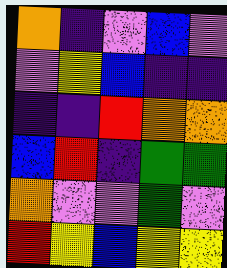[["orange", "indigo", "violet", "blue", "violet"], ["violet", "yellow", "blue", "indigo", "indigo"], ["indigo", "indigo", "red", "orange", "orange"], ["blue", "red", "indigo", "green", "green"], ["orange", "violet", "violet", "green", "violet"], ["red", "yellow", "blue", "yellow", "yellow"]]